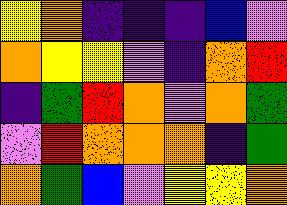[["yellow", "orange", "indigo", "indigo", "indigo", "blue", "violet"], ["orange", "yellow", "yellow", "violet", "indigo", "orange", "red"], ["indigo", "green", "red", "orange", "violet", "orange", "green"], ["violet", "red", "orange", "orange", "orange", "indigo", "green"], ["orange", "green", "blue", "violet", "yellow", "yellow", "orange"]]